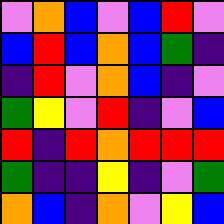[["violet", "orange", "blue", "violet", "blue", "red", "violet"], ["blue", "red", "blue", "orange", "blue", "green", "indigo"], ["indigo", "red", "violet", "orange", "blue", "indigo", "violet"], ["green", "yellow", "violet", "red", "indigo", "violet", "blue"], ["red", "indigo", "red", "orange", "red", "red", "red"], ["green", "indigo", "indigo", "yellow", "indigo", "violet", "green"], ["orange", "blue", "indigo", "orange", "violet", "yellow", "blue"]]